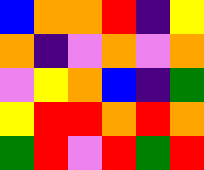[["blue", "orange", "orange", "red", "indigo", "yellow"], ["orange", "indigo", "violet", "orange", "violet", "orange"], ["violet", "yellow", "orange", "blue", "indigo", "green"], ["yellow", "red", "red", "orange", "red", "orange"], ["green", "red", "violet", "red", "green", "red"]]